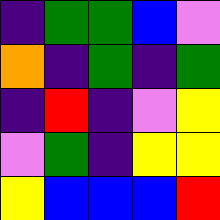[["indigo", "green", "green", "blue", "violet"], ["orange", "indigo", "green", "indigo", "green"], ["indigo", "red", "indigo", "violet", "yellow"], ["violet", "green", "indigo", "yellow", "yellow"], ["yellow", "blue", "blue", "blue", "red"]]